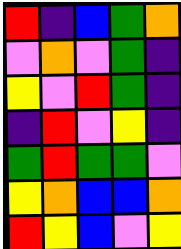[["red", "indigo", "blue", "green", "orange"], ["violet", "orange", "violet", "green", "indigo"], ["yellow", "violet", "red", "green", "indigo"], ["indigo", "red", "violet", "yellow", "indigo"], ["green", "red", "green", "green", "violet"], ["yellow", "orange", "blue", "blue", "orange"], ["red", "yellow", "blue", "violet", "yellow"]]